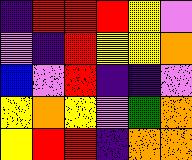[["indigo", "red", "red", "red", "yellow", "violet"], ["violet", "indigo", "red", "yellow", "yellow", "orange"], ["blue", "violet", "red", "indigo", "indigo", "violet"], ["yellow", "orange", "yellow", "violet", "green", "orange"], ["yellow", "red", "red", "indigo", "orange", "orange"]]